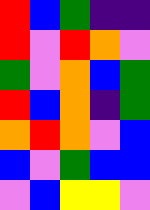[["red", "blue", "green", "indigo", "indigo"], ["red", "violet", "red", "orange", "violet"], ["green", "violet", "orange", "blue", "green"], ["red", "blue", "orange", "indigo", "green"], ["orange", "red", "orange", "violet", "blue"], ["blue", "violet", "green", "blue", "blue"], ["violet", "blue", "yellow", "yellow", "violet"]]